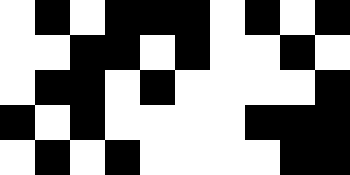[["white", "black", "white", "black", "black", "black", "white", "black", "white", "black"], ["white", "white", "black", "black", "white", "black", "white", "white", "black", "white"], ["white", "black", "black", "white", "black", "white", "white", "white", "white", "black"], ["black", "white", "black", "white", "white", "white", "white", "black", "black", "black"], ["white", "black", "white", "black", "white", "white", "white", "white", "black", "black"]]